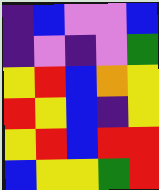[["indigo", "blue", "violet", "violet", "blue"], ["indigo", "violet", "indigo", "violet", "green"], ["yellow", "red", "blue", "orange", "yellow"], ["red", "yellow", "blue", "indigo", "yellow"], ["yellow", "red", "blue", "red", "red"], ["blue", "yellow", "yellow", "green", "red"]]